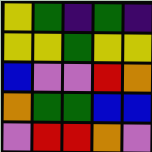[["yellow", "green", "indigo", "green", "indigo"], ["yellow", "yellow", "green", "yellow", "yellow"], ["blue", "violet", "violet", "red", "orange"], ["orange", "green", "green", "blue", "blue"], ["violet", "red", "red", "orange", "violet"]]